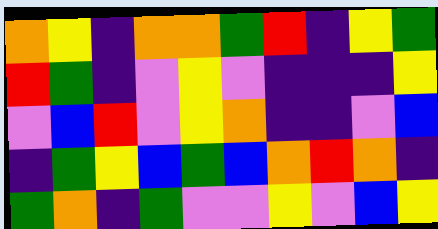[["orange", "yellow", "indigo", "orange", "orange", "green", "red", "indigo", "yellow", "green"], ["red", "green", "indigo", "violet", "yellow", "violet", "indigo", "indigo", "indigo", "yellow"], ["violet", "blue", "red", "violet", "yellow", "orange", "indigo", "indigo", "violet", "blue"], ["indigo", "green", "yellow", "blue", "green", "blue", "orange", "red", "orange", "indigo"], ["green", "orange", "indigo", "green", "violet", "violet", "yellow", "violet", "blue", "yellow"]]